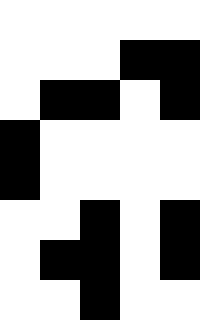[["white", "white", "white", "white", "white"], ["white", "white", "white", "black", "black"], ["white", "black", "black", "white", "black"], ["black", "white", "white", "white", "white"], ["black", "white", "white", "white", "white"], ["white", "white", "black", "white", "black"], ["white", "black", "black", "white", "black"], ["white", "white", "black", "white", "white"]]